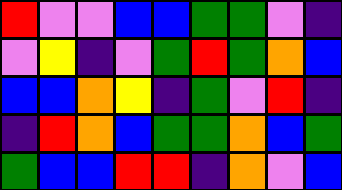[["red", "violet", "violet", "blue", "blue", "green", "green", "violet", "indigo"], ["violet", "yellow", "indigo", "violet", "green", "red", "green", "orange", "blue"], ["blue", "blue", "orange", "yellow", "indigo", "green", "violet", "red", "indigo"], ["indigo", "red", "orange", "blue", "green", "green", "orange", "blue", "green"], ["green", "blue", "blue", "red", "red", "indigo", "orange", "violet", "blue"]]